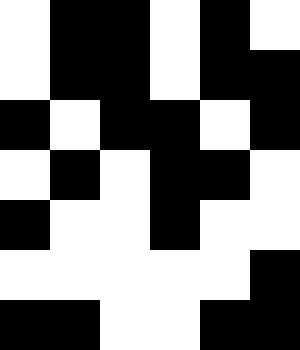[["white", "black", "black", "white", "black", "white"], ["white", "black", "black", "white", "black", "black"], ["black", "white", "black", "black", "white", "black"], ["white", "black", "white", "black", "black", "white"], ["black", "white", "white", "black", "white", "white"], ["white", "white", "white", "white", "white", "black"], ["black", "black", "white", "white", "black", "black"]]